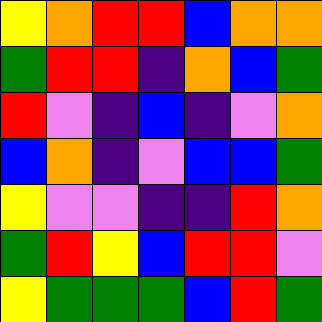[["yellow", "orange", "red", "red", "blue", "orange", "orange"], ["green", "red", "red", "indigo", "orange", "blue", "green"], ["red", "violet", "indigo", "blue", "indigo", "violet", "orange"], ["blue", "orange", "indigo", "violet", "blue", "blue", "green"], ["yellow", "violet", "violet", "indigo", "indigo", "red", "orange"], ["green", "red", "yellow", "blue", "red", "red", "violet"], ["yellow", "green", "green", "green", "blue", "red", "green"]]